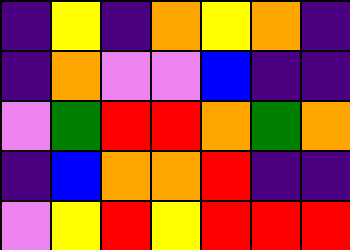[["indigo", "yellow", "indigo", "orange", "yellow", "orange", "indigo"], ["indigo", "orange", "violet", "violet", "blue", "indigo", "indigo"], ["violet", "green", "red", "red", "orange", "green", "orange"], ["indigo", "blue", "orange", "orange", "red", "indigo", "indigo"], ["violet", "yellow", "red", "yellow", "red", "red", "red"]]